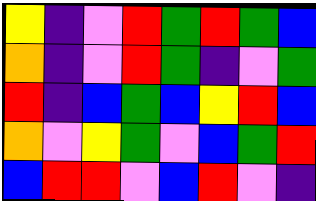[["yellow", "indigo", "violet", "red", "green", "red", "green", "blue"], ["orange", "indigo", "violet", "red", "green", "indigo", "violet", "green"], ["red", "indigo", "blue", "green", "blue", "yellow", "red", "blue"], ["orange", "violet", "yellow", "green", "violet", "blue", "green", "red"], ["blue", "red", "red", "violet", "blue", "red", "violet", "indigo"]]